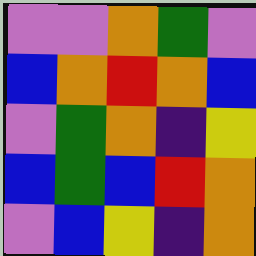[["violet", "violet", "orange", "green", "violet"], ["blue", "orange", "red", "orange", "blue"], ["violet", "green", "orange", "indigo", "yellow"], ["blue", "green", "blue", "red", "orange"], ["violet", "blue", "yellow", "indigo", "orange"]]